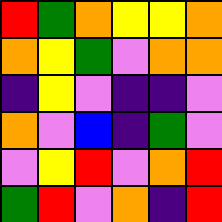[["red", "green", "orange", "yellow", "yellow", "orange"], ["orange", "yellow", "green", "violet", "orange", "orange"], ["indigo", "yellow", "violet", "indigo", "indigo", "violet"], ["orange", "violet", "blue", "indigo", "green", "violet"], ["violet", "yellow", "red", "violet", "orange", "red"], ["green", "red", "violet", "orange", "indigo", "red"]]